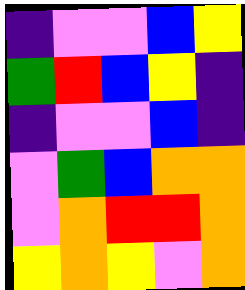[["indigo", "violet", "violet", "blue", "yellow"], ["green", "red", "blue", "yellow", "indigo"], ["indigo", "violet", "violet", "blue", "indigo"], ["violet", "green", "blue", "orange", "orange"], ["violet", "orange", "red", "red", "orange"], ["yellow", "orange", "yellow", "violet", "orange"]]